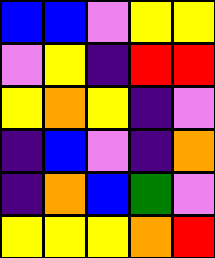[["blue", "blue", "violet", "yellow", "yellow"], ["violet", "yellow", "indigo", "red", "red"], ["yellow", "orange", "yellow", "indigo", "violet"], ["indigo", "blue", "violet", "indigo", "orange"], ["indigo", "orange", "blue", "green", "violet"], ["yellow", "yellow", "yellow", "orange", "red"]]